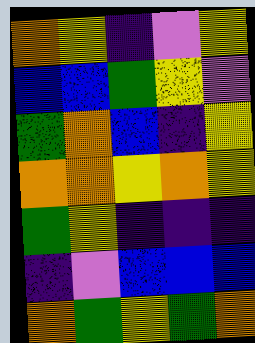[["orange", "yellow", "indigo", "violet", "yellow"], ["blue", "blue", "green", "yellow", "violet"], ["green", "orange", "blue", "indigo", "yellow"], ["orange", "orange", "yellow", "orange", "yellow"], ["green", "yellow", "indigo", "indigo", "indigo"], ["indigo", "violet", "blue", "blue", "blue"], ["orange", "green", "yellow", "green", "orange"]]